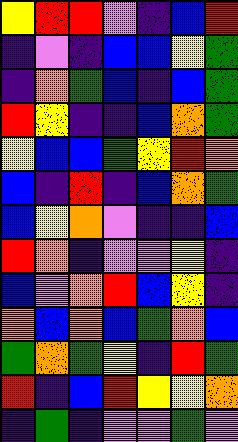[["yellow", "red", "red", "violet", "indigo", "blue", "red"], ["indigo", "violet", "indigo", "blue", "blue", "yellow", "green"], ["indigo", "orange", "green", "blue", "indigo", "blue", "green"], ["red", "yellow", "indigo", "indigo", "blue", "orange", "green"], ["yellow", "blue", "blue", "green", "yellow", "red", "orange"], ["blue", "indigo", "red", "indigo", "blue", "orange", "green"], ["blue", "yellow", "orange", "violet", "indigo", "indigo", "blue"], ["red", "orange", "indigo", "violet", "violet", "yellow", "indigo"], ["blue", "violet", "orange", "red", "blue", "yellow", "indigo"], ["orange", "blue", "orange", "blue", "green", "orange", "blue"], ["green", "orange", "green", "yellow", "indigo", "red", "green"], ["red", "indigo", "blue", "red", "yellow", "yellow", "orange"], ["indigo", "green", "indigo", "violet", "violet", "green", "violet"]]